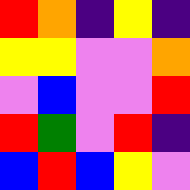[["red", "orange", "indigo", "yellow", "indigo"], ["yellow", "yellow", "violet", "violet", "orange"], ["violet", "blue", "violet", "violet", "red"], ["red", "green", "violet", "red", "indigo"], ["blue", "red", "blue", "yellow", "violet"]]